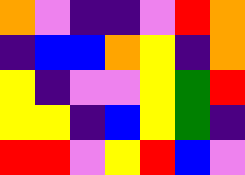[["orange", "violet", "indigo", "indigo", "violet", "red", "orange"], ["indigo", "blue", "blue", "orange", "yellow", "indigo", "orange"], ["yellow", "indigo", "violet", "violet", "yellow", "green", "red"], ["yellow", "yellow", "indigo", "blue", "yellow", "green", "indigo"], ["red", "red", "violet", "yellow", "red", "blue", "violet"]]